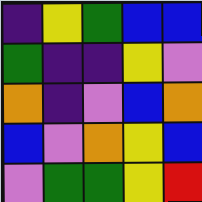[["indigo", "yellow", "green", "blue", "blue"], ["green", "indigo", "indigo", "yellow", "violet"], ["orange", "indigo", "violet", "blue", "orange"], ["blue", "violet", "orange", "yellow", "blue"], ["violet", "green", "green", "yellow", "red"]]